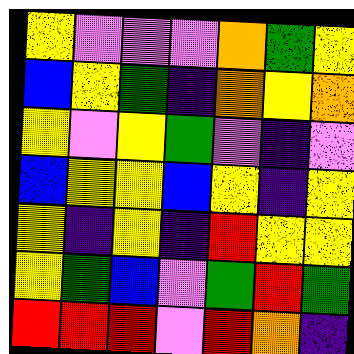[["yellow", "violet", "violet", "violet", "orange", "green", "yellow"], ["blue", "yellow", "green", "indigo", "orange", "yellow", "orange"], ["yellow", "violet", "yellow", "green", "violet", "indigo", "violet"], ["blue", "yellow", "yellow", "blue", "yellow", "indigo", "yellow"], ["yellow", "indigo", "yellow", "indigo", "red", "yellow", "yellow"], ["yellow", "green", "blue", "violet", "green", "red", "green"], ["red", "red", "red", "violet", "red", "orange", "indigo"]]